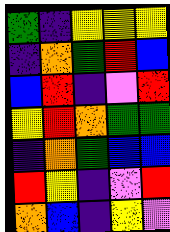[["green", "indigo", "yellow", "yellow", "yellow"], ["indigo", "orange", "green", "red", "blue"], ["blue", "red", "indigo", "violet", "red"], ["yellow", "red", "orange", "green", "green"], ["indigo", "orange", "green", "blue", "blue"], ["red", "yellow", "indigo", "violet", "red"], ["orange", "blue", "indigo", "yellow", "violet"]]